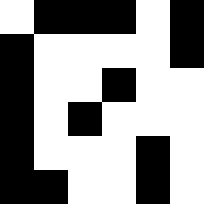[["white", "black", "black", "black", "white", "black"], ["black", "white", "white", "white", "white", "black"], ["black", "white", "white", "black", "white", "white"], ["black", "white", "black", "white", "white", "white"], ["black", "white", "white", "white", "black", "white"], ["black", "black", "white", "white", "black", "white"]]